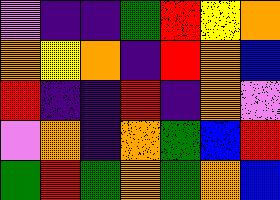[["violet", "indigo", "indigo", "green", "red", "yellow", "orange"], ["orange", "yellow", "orange", "indigo", "red", "orange", "blue"], ["red", "indigo", "indigo", "red", "indigo", "orange", "violet"], ["violet", "orange", "indigo", "orange", "green", "blue", "red"], ["green", "red", "green", "orange", "green", "orange", "blue"]]